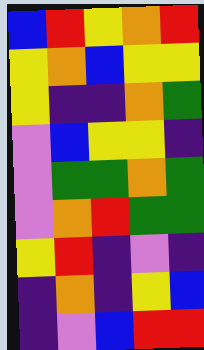[["blue", "red", "yellow", "orange", "red"], ["yellow", "orange", "blue", "yellow", "yellow"], ["yellow", "indigo", "indigo", "orange", "green"], ["violet", "blue", "yellow", "yellow", "indigo"], ["violet", "green", "green", "orange", "green"], ["violet", "orange", "red", "green", "green"], ["yellow", "red", "indigo", "violet", "indigo"], ["indigo", "orange", "indigo", "yellow", "blue"], ["indigo", "violet", "blue", "red", "red"]]